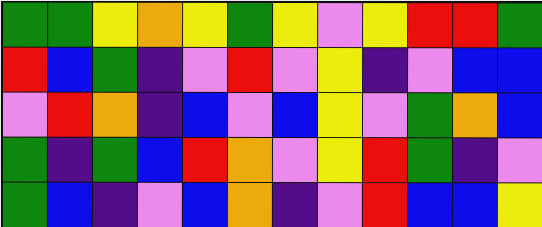[["green", "green", "yellow", "orange", "yellow", "green", "yellow", "violet", "yellow", "red", "red", "green"], ["red", "blue", "green", "indigo", "violet", "red", "violet", "yellow", "indigo", "violet", "blue", "blue"], ["violet", "red", "orange", "indigo", "blue", "violet", "blue", "yellow", "violet", "green", "orange", "blue"], ["green", "indigo", "green", "blue", "red", "orange", "violet", "yellow", "red", "green", "indigo", "violet"], ["green", "blue", "indigo", "violet", "blue", "orange", "indigo", "violet", "red", "blue", "blue", "yellow"]]